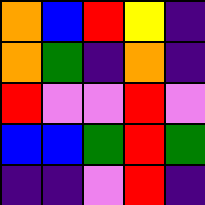[["orange", "blue", "red", "yellow", "indigo"], ["orange", "green", "indigo", "orange", "indigo"], ["red", "violet", "violet", "red", "violet"], ["blue", "blue", "green", "red", "green"], ["indigo", "indigo", "violet", "red", "indigo"]]